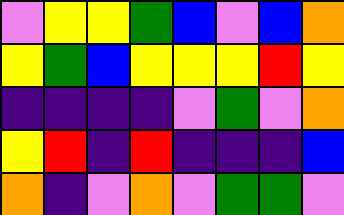[["violet", "yellow", "yellow", "green", "blue", "violet", "blue", "orange"], ["yellow", "green", "blue", "yellow", "yellow", "yellow", "red", "yellow"], ["indigo", "indigo", "indigo", "indigo", "violet", "green", "violet", "orange"], ["yellow", "red", "indigo", "red", "indigo", "indigo", "indigo", "blue"], ["orange", "indigo", "violet", "orange", "violet", "green", "green", "violet"]]